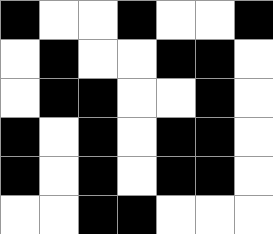[["black", "white", "white", "black", "white", "white", "black"], ["white", "black", "white", "white", "black", "black", "white"], ["white", "black", "black", "white", "white", "black", "white"], ["black", "white", "black", "white", "black", "black", "white"], ["black", "white", "black", "white", "black", "black", "white"], ["white", "white", "black", "black", "white", "white", "white"]]